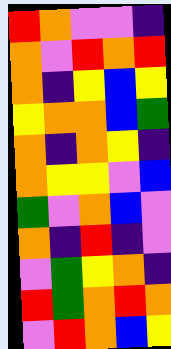[["red", "orange", "violet", "violet", "indigo"], ["orange", "violet", "red", "orange", "red"], ["orange", "indigo", "yellow", "blue", "yellow"], ["yellow", "orange", "orange", "blue", "green"], ["orange", "indigo", "orange", "yellow", "indigo"], ["orange", "yellow", "yellow", "violet", "blue"], ["green", "violet", "orange", "blue", "violet"], ["orange", "indigo", "red", "indigo", "violet"], ["violet", "green", "yellow", "orange", "indigo"], ["red", "green", "orange", "red", "orange"], ["violet", "red", "orange", "blue", "yellow"]]